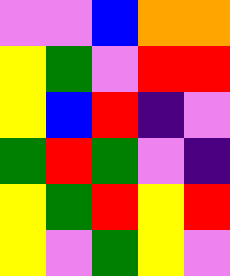[["violet", "violet", "blue", "orange", "orange"], ["yellow", "green", "violet", "red", "red"], ["yellow", "blue", "red", "indigo", "violet"], ["green", "red", "green", "violet", "indigo"], ["yellow", "green", "red", "yellow", "red"], ["yellow", "violet", "green", "yellow", "violet"]]